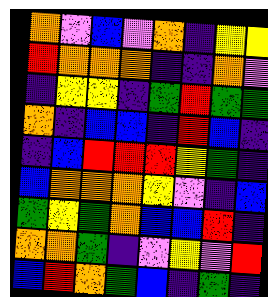[["orange", "violet", "blue", "violet", "orange", "indigo", "yellow", "yellow"], ["red", "orange", "orange", "orange", "indigo", "indigo", "orange", "violet"], ["indigo", "yellow", "yellow", "indigo", "green", "red", "green", "green"], ["orange", "indigo", "blue", "blue", "indigo", "red", "blue", "indigo"], ["indigo", "blue", "red", "red", "red", "yellow", "green", "indigo"], ["blue", "orange", "orange", "orange", "yellow", "violet", "indigo", "blue"], ["green", "yellow", "green", "orange", "blue", "blue", "red", "indigo"], ["orange", "orange", "green", "indigo", "violet", "yellow", "violet", "red"], ["blue", "red", "orange", "green", "blue", "indigo", "green", "indigo"]]